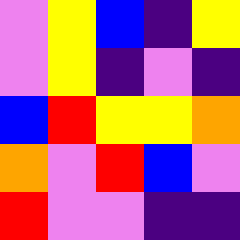[["violet", "yellow", "blue", "indigo", "yellow"], ["violet", "yellow", "indigo", "violet", "indigo"], ["blue", "red", "yellow", "yellow", "orange"], ["orange", "violet", "red", "blue", "violet"], ["red", "violet", "violet", "indigo", "indigo"]]